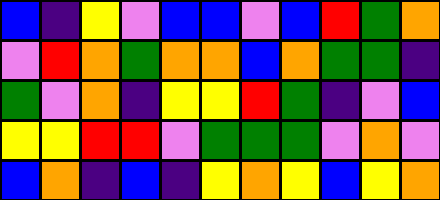[["blue", "indigo", "yellow", "violet", "blue", "blue", "violet", "blue", "red", "green", "orange"], ["violet", "red", "orange", "green", "orange", "orange", "blue", "orange", "green", "green", "indigo"], ["green", "violet", "orange", "indigo", "yellow", "yellow", "red", "green", "indigo", "violet", "blue"], ["yellow", "yellow", "red", "red", "violet", "green", "green", "green", "violet", "orange", "violet"], ["blue", "orange", "indigo", "blue", "indigo", "yellow", "orange", "yellow", "blue", "yellow", "orange"]]